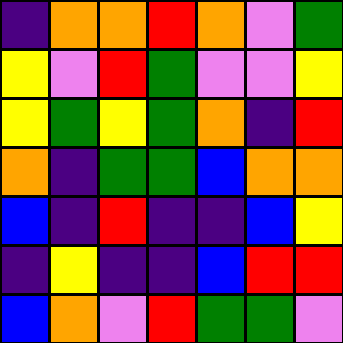[["indigo", "orange", "orange", "red", "orange", "violet", "green"], ["yellow", "violet", "red", "green", "violet", "violet", "yellow"], ["yellow", "green", "yellow", "green", "orange", "indigo", "red"], ["orange", "indigo", "green", "green", "blue", "orange", "orange"], ["blue", "indigo", "red", "indigo", "indigo", "blue", "yellow"], ["indigo", "yellow", "indigo", "indigo", "blue", "red", "red"], ["blue", "orange", "violet", "red", "green", "green", "violet"]]